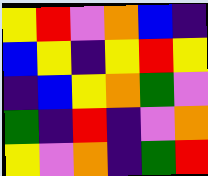[["yellow", "red", "violet", "orange", "blue", "indigo"], ["blue", "yellow", "indigo", "yellow", "red", "yellow"], ["indigo", "blue", "yellow", "orange", "green", "violet"], ["green", "indigo", "red", "indigo", "violet", "orange"], ["yellow", "violet", "orange", "indigo", "green", "red"]]